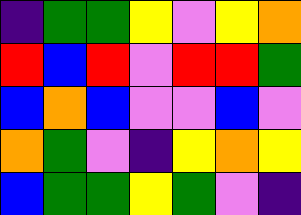[["indigo", "green", "green", "yellow", "violet", "yellow", "orange"], ["red", "blue", "red", "violet", "red", "red", "green"], ["blue", "orange", "blue", "violet", "violet", "blue", "violet"], ["orange", "green", "violet", "indigo", "yellow", "orange", "yellow"], ["blue", "green", "green", "yellow", "green", "violet", "indigo"]]